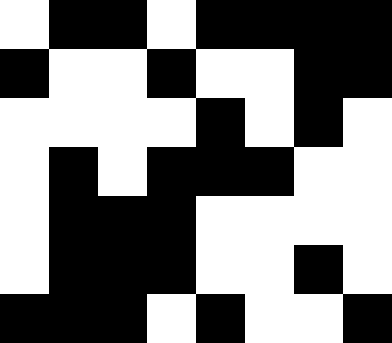[["white", "black", "black", "white", "black", "black", "black", "black"], ["black", "white", "white", "black", "white", "white", "black", "black"], ["white", "white", "white", "white", "black", "white", "black", "white"], ["white", "black", "white", "black", "black", "black", "white", "white"], ["white", "black", "black", "black", "white", "white", "white", "white"], ["white", "black", "black", "black", "white", "white", "black", "white"], ["black", "black", "black", "white", "black", "white", "white", "black"]]